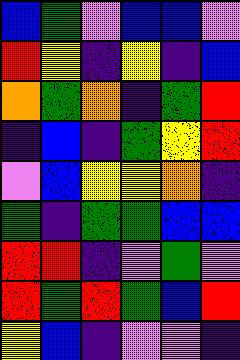[["blue", "green", "violet", "blue", "blue", "violet"], ["red", "yellow", "indigo", "yellow", "indigo", "blue"], ["orange", "green", "orange", "indigo", "green", "red"], ["indigo", "blue", "indigo", "green", "yellow", "red"], ["violet", "blue", "yellow", "yellow", "orange", "indigo"], ["green", "indigo", "green", "green", "blue", "blue"], ["red", "red", "indigo", "violet", "green", "violet"], ["red", "green", "red", "green", "blue", "red"], ["yellow", "blue", "indigo", "violet", "violet", "indigo"]]